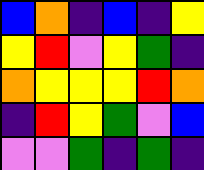[["blue", "orange", "indigo", "blue", "indigo", "yellow"], ["yellow", "red", "violet", "yellow", "green", "indigo"], ["orange", "yellow", "yellow", "yellow", "red", "orange"], ["indigo", "red", "yellow", "green", "violet", "blue"], ["violet", "violet", "green", "indigo", "green", "indigo"]]